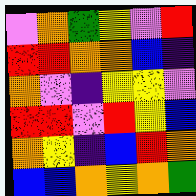[["violet", "orange", "green", "yellow", "violet", "red"], ["red", "red", "orange", "orange", "blue", "indigo"], ["orange", "violet", "indigo", "yellow", "yellow", "violet"], ["red", "red", "violet", "red", "yellow", "blue"], ["orange", "yellow", "indigo", "blue", "red", "orange"], ["blue", "blue", "orange", "yellow", "orange", "green"]]